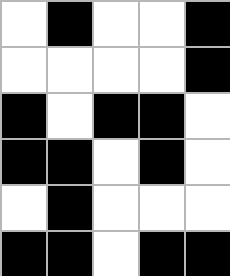[["white", "black", "white", "white", "black"], ["white", "white", "white", "white", "black"], ["black", "white", "black", "black", "white"], ["black", "black", "white", "black", "white"], ["white", "black", "white", "white", "white"], ["black", "black", "white", "black", "black"]]